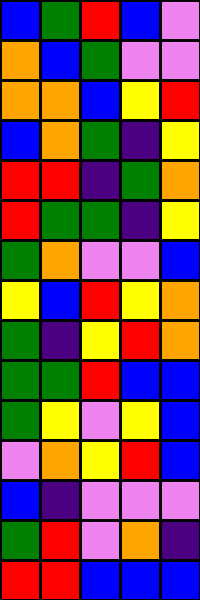[["blue", "green", "red", "blue", "violet"], ["orange", "blue", "green", "violet", "violet"], ["orange", "orange", "blue", "yellow", "red"], ["blue", "orange", "green", "indigo", "yellow"], ["red", "red", "indigo", "green", "orange"], ["red", "green", "green", "indigo", "yellow"], ["green", "orange", "violet", "violet", "blue"], ["yellow", "blue", "red", "yellow", "orange"], ["green", "indigo", "yellow", "red", "orange"], ["green", "green", "red", "blue", "blue"], ["green", "yellow", "violet", "yellow", "blue"], ["violet", "orange", "yellow", "red", "blue"], ["blue", "indigo", "violet", "violet", "violet"], ["green", "red", "violet", "orange", "indigo"], ["red", "red", "blue", "blue", "blue"]]